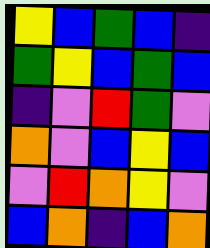[["yellow", "blue", "green", "blue", "indigo"], ["green", "yellow", "blue", "green", "blue"], ["indigo", "violet", "red", "green", "violet"], ["orange", "violet", "blue", "yellow", "blue"], ["violet", "red", "orange", "yellow", "violet"], ["blue", "orange", "indigo", "blue", "orange"]]